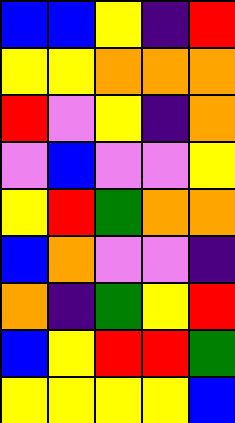[["blue", "blue", "yellow", "indigo", "red"], ["yellow", "yellow", "orange", "orange", "orange"], ["red", "violet", "yellow", "indigo", "orange"], ["violet", "blue", "violet", "violet", "yellow"], ["yellow", "red", "green", "orange", "orange"], ["blue", "orange", "violet", "violet", "indigo"], ["orange", "indigo", "green", "yellow", "red"], ["blue", "yellow", "red", "red", "green"], ["yellow", "yellow", "yellow", "yellow", "blue"]]